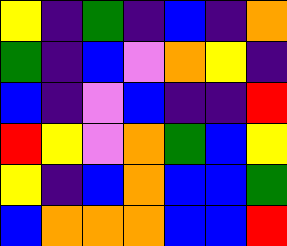[["yellow", "indigo", "green", "indigo", "blue", "indigo", "orange"], ["green", "indigo", "blue", "violet", "orange", "yellow", "indigo"], ["blue", "indigo", "violet", "blue", "indigo", "indigo", "red"], ["red", "yellow", "violet", "orange", "green", "blue", "yellow"], ["yellow", "indigo", "blue", "orange", "blue", "blue", "green"], ["blue", "orange", "orange", "orange", "blue", "blue", "red"]]